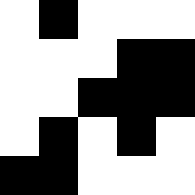[["white", "black", "white", "white", "white"], ["white", "white", "white", "black", "black"], ["white", "white", "black", "black", "black"], ["white", "black", "white", "black", "white"], ["black", "black", "white", "white", "white"]]